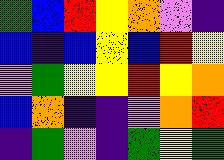[["green", "blue", "red", "yellow", "orange", "violet", "indigo"], ["blue", "indigo", "blue", "yellow", "blue", "red", "yellow"], ["violet", "green", "yellow", "yellow", "red", "yellow", "orange"], ["blue", "orange", "indigo", "indigo", "violet", "orange", "red"], ["indigo", "green", "violet", "indigo", "green", "yellow", "green"]]